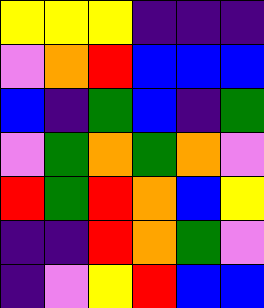[["yellow", "yellow", "yellow", "indigo", "indigo", "indigo"], ["violet", "orange", "red", "blue", "blue", "blue"], ["blue", "indigo", "green", "blue", "indigo", "green"], ["violet", "green", "orange", "green", "orange", "violet"], ["red", "green", "red", "orange", "blue", "yellow"], ["indigo", "indigo", "red", "orange", "green", "violet"], ["indigo", "violet", "yellow", "red", "blue", "blue"]]